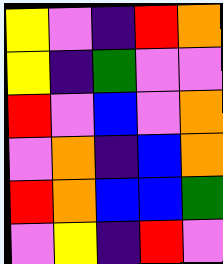[["yellow", "violet", "indigo", "red", "orange"], ["yellow", "indigo", "green", "violet", "violet"], ["red", "violet", "blue", "violet", "orange"], ["violet", "orange", "indigo", "blue", "orange"], ["red", "orange", "blue", "blue", "green"], ["violet", "yellow", "indigo", "red", "violet"]]